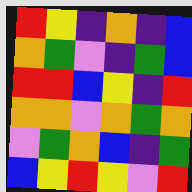[["red", "yellow", "indigo", "orange", "indigo", "blue"], ["orange", "green", "violet", "indigo", "green", "blue"], ["red", "red", "blue", "yellow", "indigo", "red"], ["orange", "orange", "violet", "orange", "green", "orange"], ["violet", "green", "orange", "blue", "indigo", "green"], ["blue", "yellow", "red", "yellow", "violet", "red"]]